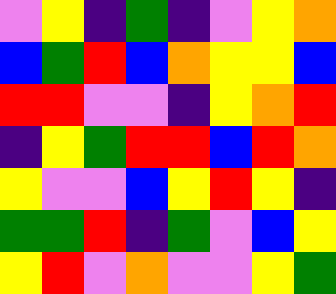[["violet", "yellow", "indigo", "green", "indigo", "violet", "yellow", "orange"], ["blue", "green", "red", "blue", "orange", "yellow", "yellow", "blue"], ["red", "red", "violet", "violet", "indigo", "yellow", "orange", "red"], ["indigo", "yellow", "green", "red", "red", "blue", "red", "orange"], ["yellow", "violet", "violet", "blue", "yellow", "red", "yellow", "indigo"], ["green", "green", "red", "indigo", "green", "violet", "blue", "yellow"], ["yellow", "red", "violet", "orange", "violet", "violet", "yellow", "green"]]